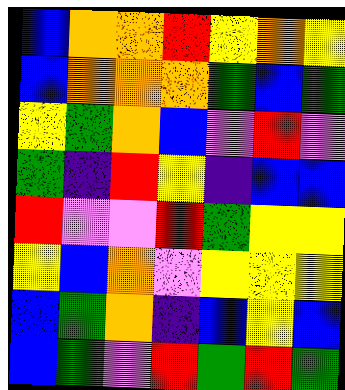[["blue", "orange", "orange", "red", "yellow", "orange", "yellow"], ["blue", "orange", "orange", "orange", "green", "blue", "green"], ["yellow", "green", "orange", "blue", "violet", "red", "violet"], ["green", "indigo", "red", "yellow", "indigo", "blue", "blue"], ["red", "violet", "violet", "red", "green", "yellow", "yellow"], ["yellow", "blue", "orange", "violet", "yellow", "yellow", "yellow"], ["blue", "green", "orange", "indigo", "blue", "yellow", "blue"], ["blue", "green", "violet", "red", "green", "red", "green"]]